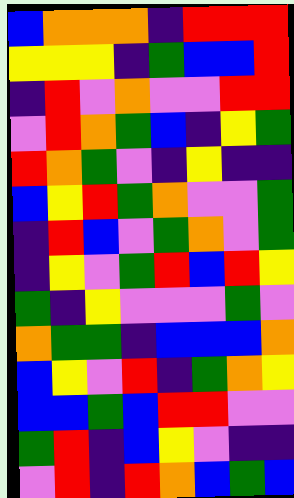[["blue", "orange", "orange", "orange", "indigo", "red", "red", "red"], ["yellow", "yellow", "yellow", "indigo", "green", "blue", "blue", "red"], ["indigo", "red", "violet", "orange", "violet", "violet", "red", "red"], ["violet", "red", "orange", "green", "blue", "indigo", "yellow", "green"], ["red", "orange", "green", "violet", "indigo", "yellow", "indigo", "indigo"], ["blue", "yellow", "red", "green", "orange", "violet", "violet", "green"], ["indigo", "red", "blue", "violet", "green", "orange", "violet", "green"], ["indigo", "yellow", "violet", "green", "red", "blue", "red", "yellow"], ["green", "indigo", "yellow", "violet", "violet", "violet", "green", "violet"], ["orange", "green", "green", "indigo", "blue", "blue", "blue", "orange"], ["blue", "yellow", "violet", "red", "indigo", "green", "orange", "yellow"], ["blue", "blue", "green", "blue", "red", "red", "violet", "violet"], ["green", "red", "indigo", "blue", "yellow", "violet", "indigo", "indigo"], ["violet", "red", "indigo", "red", "orange", "blue", "green", "blue"]]